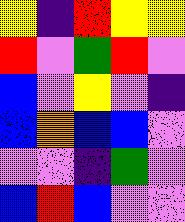[["yellow", "indigo", "red", "yellow", "yellow"], ["red", "violet", "green", "red", "violet"], ["blue", "violet", "yellow", "violet", "indigo"], ["blue", "orange", "blue", "blue", "violet"], ["violet", "violet", "indigo", "green", "violet"], ["blue", "red", "blue", "violet", "violet"]]